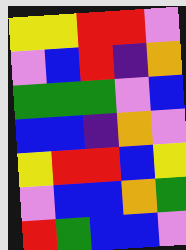[["yellow", "yellow", "red", "red", "violet"], ["violet", "blue", "red", "indigo", "orange"], ["green", "green", "green", "violet", "blue"], ["blue", "blue", "indigo", "orange", "violet"], ["yellow", "red", "red", "blue", "yellow"], ["violet", "blue", "blue", "orange", "green"], ["red", "green", "blue", "blue", "violet"]]